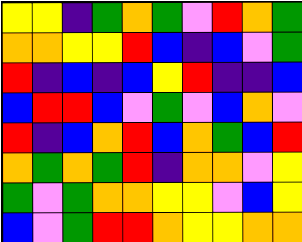[["yellow", "yellow", "indigo", "green", "orange", "green", "violet", "red", "orange", "green"], ["orange", "orange", "yellow", "yellow", "red", "blue", "indigo", "blue", "violet", "green"], ["red", "indigo", "blue", "indigo", "blue", "yellow", "red", "indigo", "indigo", "blue"], ["blue", "red", "red", "blue", "violet", "green", "violet", "blue", "orange", "violet"], ["red", "indigo", "blue", "orange", "red", "blue", "orange", "green", "blue", "red"], ["orange", "green", "orange", "green", "red", "indigo", "orange", "orange", "violet", "yellow"], ["green", "violet", "green", "orange", "orange", "yellow", "yellow", "violet", "blue", "yellow"], ["blue", "violet", "green", "red", "red", "orange", "yellow", "yellow", "orange", "orange"]]